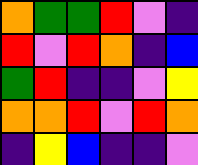[["orange", "green", "green", "red", "violet", "indigo"], ["red", "violet", "red", "orange", "indigo", "blue"], ["green", "red", "indigo", "indigo", "violet", "yellow"], ["orange", "orange", "red", "violet", "red", "orange"], ["indigo", "yellow", "blue", "indigo", "indigo", "violet"]]